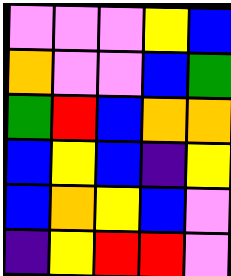[["violet", "violet", "violet", "yellow", "blue"], ["orange", "violet", "violet", "blue", "green"], ["green", "red", "blue", "orange", "orange"], ["blue", "yellow", "blue", "indigo", "yellow"], ["blue", "orange", "yellow", "blue", "violet"], ["indigo", "yellow", "red", "red", "violet"]]